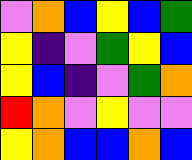[["violet", "orange", "blue", "yellow", "blue", "green"], ["yellow", "indigo", "violet", "green", "yellow", "blue"], ["yellow", "blue", "indigo", "violet", "green", "orange"], ["red", "orange", "violet", "yellow", "violet", "violet"], ["yellow", "orange", "blue", "blue", "orange", "blue"]]